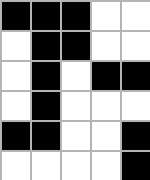[["black", "black", "black", "white", "white"], ["white", "black", "black", "white", "white"], ["white", "black", "white", "black", "black"], ["white", "black", "white", "white", "white"], ["black", "black", "white", "white", "black"], ["white", "white", "white", "white", "black"]]